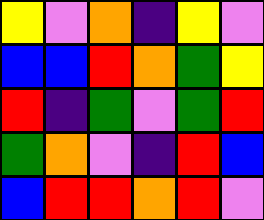[["yellow", "violet", "orange", "indigo", "yellow", "violet"], ["blue", "blue", "red", "orange", "green", "yellow"], ["red", "indigo", "green", "violet", "green", "red"], ["green", "orange", "violet", "indigo", "red", "blue"], ["blue", "red", "red", "orange", "red", "violet"]]